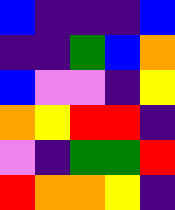[["blue", "indigo", "indigo", "indigo", "blue"], ["indigo", "indigo", "green", "blue", "orange"], ["blue", "violet", "violet", "indigo", "yellow"], ["orange", "yellow", "red", "red", "indigo"], ["violet", "indigo", "green", "green", "red"], ["red", "orange", "orange", "yellow", "indigo"]]